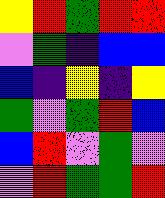[["yellow", "red", "green", "red", "red"], ["violet", "green", "indigo", "blue", "blue"], ["blue", "indigo", "yellow", "indigo", "yellow"], ["green", "violet", "green", "red", "blue"], ["blue", "red", "violet", "green", "violet"], ["violet", "red", "green", "green", "red"]]